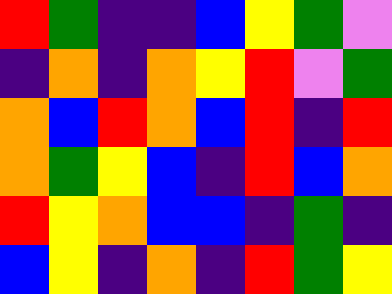[["red", "green", "indigo", "indigo", "blue", "yellow", "green", "violet"], ["indigo", "orange", "indigo", "orange", "yellow", "red", "violet", "green"], ["orange", "blue", "red", "orange", "blue", "red", "indigo", "red"], ["orange", "green", "yellow", "blue", "indigo", "red", "blue", "orange"], ["red", "yellow", "orange", "blue", "blue", "indigo", "green", "indigo"], ["blue", "yellow", "indigo", "orange", "indigo", "red", "green", "yellow"]]